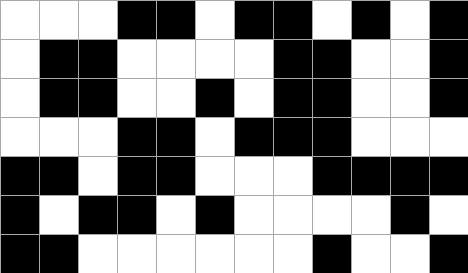[["white", "white", "white", "black", "black", "white", "black", "black", "white", "black", "white", "black"], ["white", "black", "black", "white", "white", "white", "white", "black", "black", "white", "white", "black"], ["white", "black", "black", "white", "white", "black", "white", "black", "black", "white", "white", "black"], ["white", "white", "white", "black", "black", "white", "black", "black", "black", "white", "white", "white"], ["black", "black", "white", "black", "black", "white", "white", "white", "black", "black", "black", "black"], ["black", "white", "black", "black", "white", "black", "white", "white", "white", "white", "black", "white"], ["black", "black", "white", "white", "white", "white", "white", "white", "black", "white", "white", "black"]]